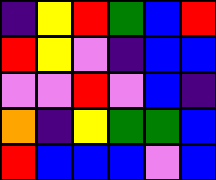[["indigo", "yellow", "red", "green", "blue", "red"], ["red", "yellow", "violet", "indigo", "blue", "blue"], ["violet", "violet", "red", "violet", "blue", "indigo"], ["orange", "indigo", "yellow", "green", "green", "blue"], ["red", "blue", "blue", "blue", "violet", "blue"]]